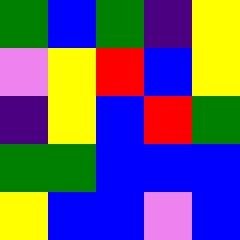[["green", "blue", "green", "indigo", "yellow"], ["violet", "yellow", "red", "blue", "yellow"], ["indigo", "yellow", "blue", "red", "green"], ["green", "green", "blue", "blue", "blue"], ["yellow", "blue", "blue", "violet", "blue"]]